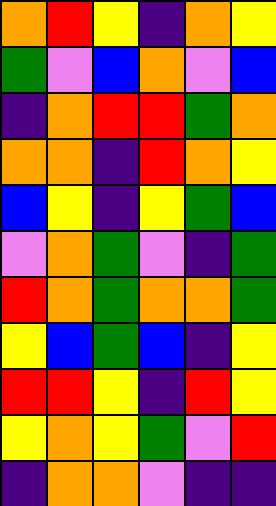[["orange", "red", "yellow", "indigo", "orange", "yellow"], ["green", "violet", "blue", "orange", "violet", "blue"], ["indigo", "orange", "red", "red", "green", "orange"], ["orange", "orange", "indigo", "red", "orange", "yellow"], ["blue", "yellow", "indigo", "yellow", "green", "blue"], ["violet", "orange", "green", "violet", "indigo", "green"], ["red", "orange", "green", "orange", "orange", "green"], ["yellow", "blue", "green", "blue", "indigo", "yellow"], ["red", "red", "yellow", "indigo", "red", "yellow"], ["yellow", "orange", "yellow", "green", "violet", "red"], ["indigo", "orange", "orange", "violet", "indigo", "indigo"]]